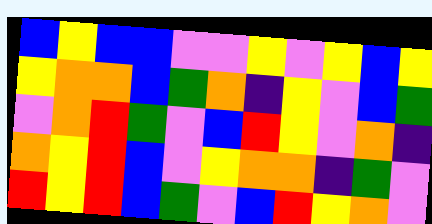[["blue", "yellow", "blue", "blue", "violet", "violet", "yellow", "violet", "yellow", "blue", "yellow"], ["yellow", "orange", "orange", "blue", "green", "orange", "indigo", "yellow", "violet", "blue", "green"], ["violet", "orange", "red", "green", "violet", "blue", "red", "yellow", "violet", "orange", "indigo"], ["orange", "yellow", "red", "blue", "violet", "yellow", "orange", "orange", "indigo", "green", "violet"], ["red", "yellow", "red", "blue", "green", "violet", "blue", "red", "yellow", "orange", "violet"]]